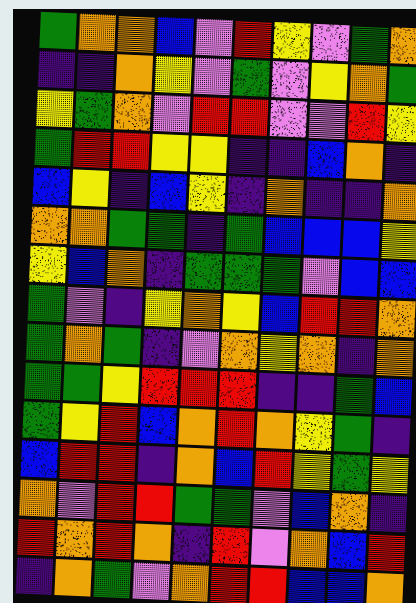[["green", "orange", "orange", "blue", "violet", "red", "yellow", "violet", "green", "orange"], ["indigo", "indigo", "orange", "yellow", "violet", "green", "violet", "yellow", "orange", "green"], ["yellow", "green", "orange", "violet", "red", "red", "violet", "violet", "red", "yellow"], ["green", "red", "red", "yellow", "yellow", "indigo", "indigo", "blue", "orange", "indigo"], ["blue", "yellow", "indigo", "blue", "yellow", "indigo", "orange", "indigo", "indigo", "orange"], ["orange", "orange", "green", "green", "indigo", "green", "blue", "blue", "blue", "yellow"], ["yellow", "blue", "orange", "indigo", "green", "green", "green", "violet", "blue", "blue"], ["green", "violet", "indigo", "yellow", "orange", "yellow", "blue", "red", "red", "orange"], ["green", "orange", "green", "indigo", "violet", "orange", "yellow", "orange", "indigo", "orange"], ["green", "green", "yellow", "red", "red", "red", "indigo", "indigo", "green", "blue"], ["green", "yellow", "red", "blue", "orange", "red", "orange", "yellow", "green", "indigo"], ["blue", "red", "red", "indigo", "orange", "blue", "red", "yellow", "green", "yellow"], ["orange", "violet", "red", "red", "green", "green", "violet", "blue", "orange", "indigo"], ["red", "orange", "red", "orange", "indigo", "red", "violet", "orange", "blue", "red"], ["indigo", "orange", "green", "violet", "orange", "red", "red", "blue", "blue", "orange"]]